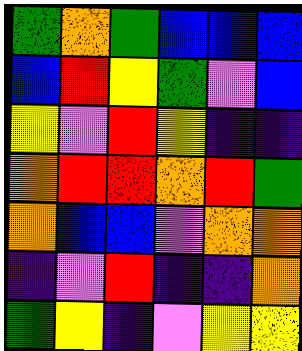[["green", "orange", "green", "blue", "blue", "blue"], ["blue", "red", "yellow", "green", "violet", "blue"], ["yellow", "violet", "red", "yellow", "indigo", "indigo"], ["orange", "red", "red", "orange", "red", "green"], ["orange", "blue", "blue", "violet", "orange", "orange"], ["indigo", "violet", "red", "indigo", "indigo", "orange"], ["green", "yellow", "indigo", "violet", "yellow", "yellow"]]